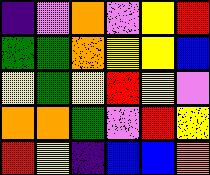[["indigo", "violet", "orange", "violet", "yellow", "red"], ["green", "green", "orange", "yellow", "yellow", "blue"], ["yellow", "green", "yellow", "red", "yellow", "violet"], ["orange", "orange", "green", "violet", "red", "yellow"], ["red", "yellow", "indigo", "blue", "blue", "orange"]]